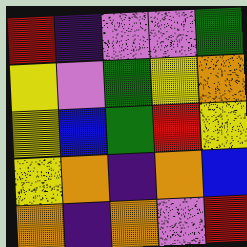[["red", "indigo", "violet", "violet", "green"], ["yellow", "violet", "green", "yellow", "orange"], ["yellow", "blue", "green", "red", "yellow"], ["yellow", "orange", "indigo", "orange", "blue"], ["orange", "indigo", "orange", "violet", "red"]]